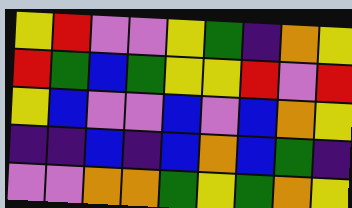[["yellow", "red", "violet", "violet", "yellow", "green", "indigo", "orange", "yellow"], ["red", "green", "blue", "green", "yellow", "yellow", "red", "violet", "red"], ["yellow", "blue", "violet", "violet", "blue", "violet", "blue", "orange", "yellow"], ["indigo", "indigo", "blue", "indigo", "blue", "orange", "blue", "green", "indigo"], ["violet", "violet", "orange", "orange", "green", "yellow", "green", "orange", "yellow"]]